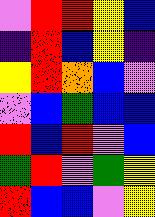[["violet", "red", "red", "yellow", "blue"], ["indigo", "red", "blue", "yellow", "indigo"], ["yellow", "red", "orange", "blue", "violet"], ["violet", "blue", "green", "blue", "blue"], ["red", "blue", "red", "violet", "blue"], ["green", "red", "violet", "green", "yellow"], ["red", "blue", "blue", "violet", "yellow"]]